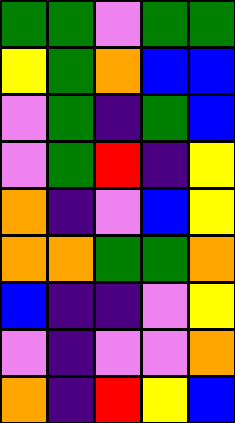[["green", "green", "violet", "green", "green"], ["yellow", "green", "orange", "blue", "blue"], ["violet", "green", "indigo", "green", "blue"], ["violet", "green", "red", "indigo", "yellow"], ["orange", "indigo", "violet", "blue", "yellow"], ["orange", "orange", "green", "green", "orange"], ["blue", "indigo", "indigo", "violet", "yellow"], ["violet", "indigo", "violet", "violet", "orange"], ["orange", "indigo", "red", "yellow", "blue"]]